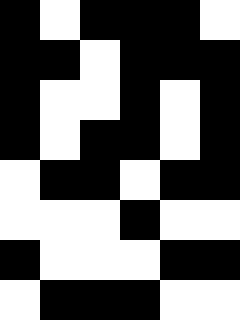[["black", "white", "black", "black", "black", "white"], ["black", "black", "white", "black", "black", "black"], ["black", "white", "white", "black", "white", "black"], ["black", "white", "black", "black", "white", "black"], ["white", "black", "black", "white", "black", "black"], ["white", "white", "white", "black", "white", "white"], ["black", "white", "white", "white", "black", "black"], ["white", "black", "black", "black", "white", "white"]]